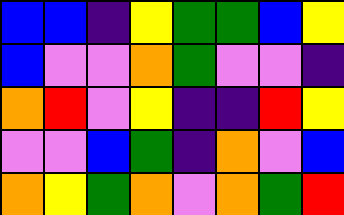[["blue", "blue", "indigo", "yellow", "green", "green", "blue", "yellow"], ["blue", "violet", "violet", "orange", "green", "violet", "violet", "indigo"], ["orange", "red", "violet", "yellow", "indigo", "indigo", "red", "yellow"], ["violet", "violet", "blue", "green", "indigo", "orange", "violet", "blue"], ["orange", "yellow", "green", "orange", "violet", "orange", "green", "red"]]